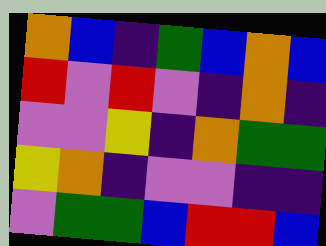[["orange", "blue", "indigo", "green", "blue", "orange", "blue"], ["red", "violet", "red", "violet", "indigo", "orange", "indigo"], ["violet", "violet", "yellow", "indigo", "orange", "green", "green"], ["yellow", "orange", "indigo", "violet", "violet", "indigo", "indigo"], ["violet", "green", "green", "blue", "red", "red", "blue"]]